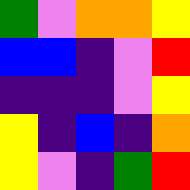[["green", "violet", "orange", "orange", "yellow"], ["blue", "blue", "indigo", "violet", "red"], ["indigo", "indigo", "indigo", "violet", "yellow"], ["yellow", "indigo", "blue", "indigo", "orange"], ["yellow", "violet", "indigo", "green", "red"]]